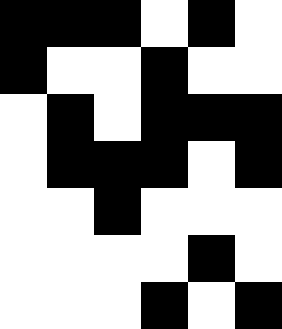[["black", "black", "black", "white", "black", "white"], ["black", "white", "white", "black", "white", "white"], ["white", "black", "white", "black", "black", "black"], ["white", "black", "black", "black", "white", "black"], ["white", "white", "black", "white", "white", "white"], ["white", "white", "white", "white", "black", "white"], ["white", "white", "white", "black", "white", "black"]]